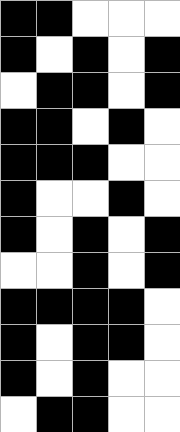[["black", "black", "white", "white", "white"], ["black", "white", "black", "white", "black"], ["white", "black", "black", "white", "black"], ["black", "black", "white", "black", "white"], ["black", "black", "black", "white", "white"], ["black", "white", "white", "black", "white"], ["black", "white", "black", "white", "black"], ["white", "white", "black", "white", "black"], ["black", "black", "black", "black", "white"], ["black", "white", "black", "black", "white"], ["black", "white", "black", "white", "white"], ["white", "black", "black", "white", "white"]]